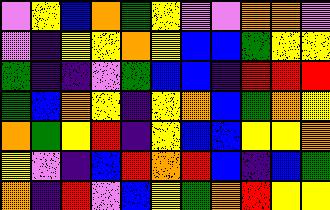[["violet", "yellow", "blue", "orange", "green", "yellow", "violet", "violet", "orange", "orange", "violet"], ["violet", "indigo", "yellow", "yellow", "orange", "yellow", "blue", "blue", "green", "yellow", "yellow"], ["green", "indigo", "indigo", "violet", "green", "blue", "blue", "indigo", "red", "red", "red"], ["green", "blue", "orange", "yellow", "indigo", "yellow", "orange", "blue", "green", "orange", "yellow"], ["orange", "green", "yellow", "red", "indigo", "yellow", "blue", "blue", "yellow", "yellow", "orange"], ["yellow", "violet", "indigo", "blue", "red", "orange", "red", "blue", "indigo", "blue", "green"], ["orange", "indigo", "red", "violet", "blue", "yellow", "green", "orange", "red", "yellow", "yellow"]]